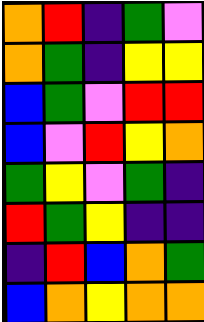[["orange", "red", "indigo", "green", "violet"], ["orange", "green", "indigo", "yellow", "yellow"], ["blue", "green", "violet", "red", "red"], ["blue", "violet", "red", "yellow", "orange"], ["green", "yellow", "violet", "green", "indigo"], ["red", "green", "yellow", "indigo", "indigo"], ["indigo", "red", "blue", "orange", "green"], ["blue", "orange", "yellow", "orange", "orange"]]